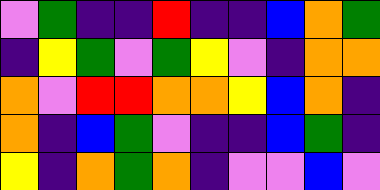[["violet", "green", "indigo", "indigo", "red", "indigo", "indigo", "blue", "orange", "green"], ["indigo", "yellow", "green", "violet", "green", "yellow", "violet", "indigo", "orange", "orange"], ["orange", "violet", "red", "red", "orange", "orange", "yellow", "blue", "orange", "indigo"], ["orange", "indigo", "blue", "green", "violet", "indigo", "indigo", "blue", "green", "indigo"], ["yellow", "indigo", "orange", "green", "orange", "indigo", "violet", "violet", "blue", "violet"]]